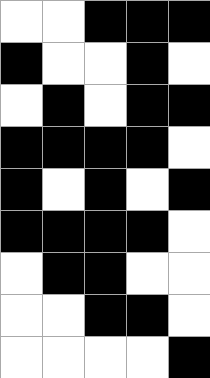[["white", "white", "black", "black", "black"], ["black", "white", "white", "black", "white"], ["white", "black", "white", "black", "black"], ["black", "black", "black", "black", "white"], ["black", "white", "black", "white", "black"], ["black", "black", "black", "black", "white"], ["white", "black", "black", "white", "white"], ["white", "white", "black", "black", "white"], ["white", "white", "white", "white", "black"]]